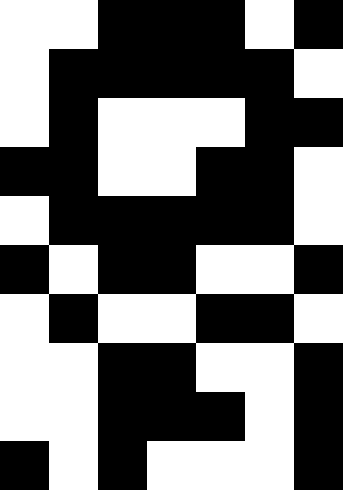[["white", "white", "black", "black", "black", "white", "black"], ["white", "black", "black", "black", "black", "black", "white"], ["white", "black", "white", "white", "white", "black", "black"], ["black", "black", "white", "white", "black", "black", "white"], ["white", "black", "black", "black", "black", "black", "white"], ["black", "white", "black", "black", "white", "white", "black"], ["white", "black", "white", "white", "black", "black", "white"], ["white", "white", "black", "black", "white", "white", "black"], ["white", "white", "black", "black", "black", "white", "black"], ["black", "white", "black", "white", "white", "white", "black"]]